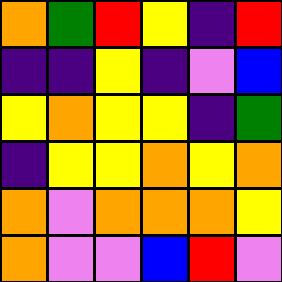[["orange", "green", "red", "yellow", "indigo", "red"], ["indigo", "indigo", "yellow", "indigo", "violet", "blue"], ["yellow", "orange", "yellow", "yellow", "indigo", "green"], ["indigo", "yellow", "yellow", "orange", "yellow", "orange"], ["orange", "violet", "orange", "orange", "orange", "yellow"], ["orange", "violet", "violet", "blue", "red", "violet"]]